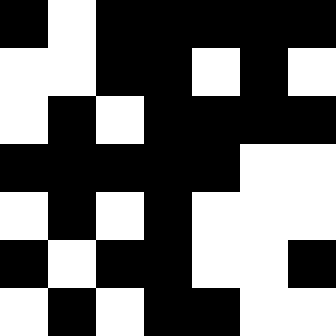[["black", "white", "black", "black", "black", "black", "black"], ["white", "white", "black", "black", "white", "black", "white"], ["white", "black", "white", "black", "black", "black", "black"], ["black", "black", "black", "black", "black", "white", "white"], ["white", "black", "white", "black", "white", "white", "white"], ["black", "white", "black", "black", "white", "white", "black"], ["white", "black", "white", "black", "black", "white", "white"]]